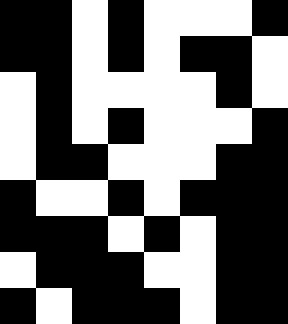[["black", "black", "white", "black", "white", "white", "white", "black"], ["black", "black", "white", "black", "white", "black", "black", "white"], ["white", "black", "white", "white", "white", "white", "black", "white"], ["white", "black", "white", "black", "white", "white", "white", "black"], ["white", "black", "black", "white", "white", "white", "black", "black"], ["black", "white", "white", "black", "white", "black", "black", "black"], ["black", "black", "black", "white", "black", "white", "black", "black"], ["white", "black", "black", "black", "white", "white", "black", "black"], ["black", "white", "black", "black", "black", "white", "black", "black"]]